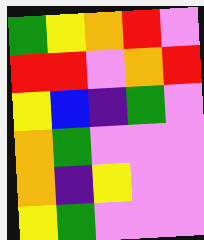[["green", "yellow", "orange", "red", "violet"], ["red", "red", "violet", "orange", "red"], ["yellow", "blue", "indigo", "green", "violet"], ["orange", "green", "violet", "violet", "violet"], ["orange", "indigo", "yellow", "violet", "violet"], ["yellow", "green", "violet", "violet", "violet"]]